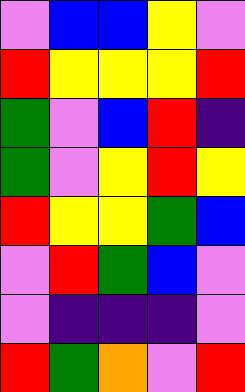[["violet", "blue", "blue", "yellow", "violet"], ["red", "yellow", "yellow", "yellow", "red"], ["green", "violet", "blue", "red", "indigo"], ["green", "violet", "yellow", "red", "yellow"], ["red", "yellow", "yellow", "green", "blue"], ["violet", "red", "green", "blue", "violet"], ["violet", "indigo", "indigo", "indigo", "violet"], ["red", "green", "orange", "violet", "red"]]